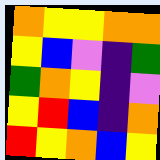[["orange", "yellow", "yellow", "orange", "orange"], ["yellow", "blue", "violet", "indigo", "green"], ["green", "orange", "yellow", "indigo", "violet"], ["yellow", "red", "blue", "indigo", "orange"], ["red", "yellow", "orange", "blue", "yellow"]]